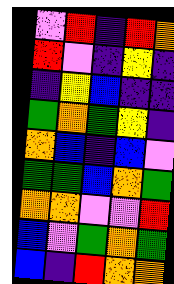[["violet", "red", "indigo", "red", "orange"], ["red", "violet", "indigo", "yellow", "indigo"], ["indigo", "yellow", "blue", "indigo", "indigo"], ["green", "orange", "green", "yellow", "indigo"], ["orange", "blue", "indigo", "blue", "violet"], ["green", "green", "blue", "orange", "green"], ["orange", "orange", "violet", "violet", "red"], ["blue", "violet", "green", "orange", "green"], ["blue", "indigo", "red", "orange", "orange"]]